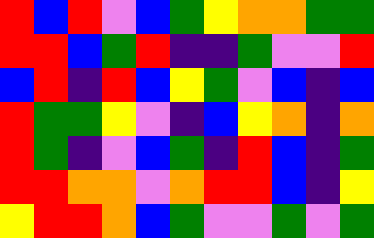[["red", "blue", "red", "violet", "blue", "green", "yellow", "orange", "orange", "green", "green"], ["red", "red", "blue", "green", "red", "indigo", "indigo", "green", "violet", "violet", "red"], ["blue", "red", "indigo", "red", "blue", "yellow", "green", "violet", "blue", "indigo", "blue"], ["red", "green", "green", "yellow", "violet", "indigo", "blue", "yellow", "orange", "indigo", "orange"], ["red", "green", "indigo", "violet", "blue", "green", "indigo", "red", "blue", "indigo", "green"], ["red", "red", "orange", "orange", "violet", "orange", "red", "red", "blue", "indigo", "yellow"], ["yellow", "red", "red", "orange", "blue", "green", "violet", "violet", "green", "violet", "green"]]